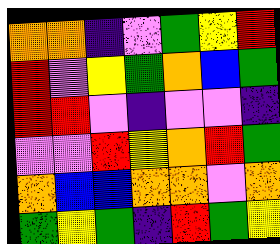[["orange", "orange", "indigo", "violet", "green", "yellow", "red"], ["red", "violet", "yellow", "green", "orange", "blue", "green"], ["red", "red", "violet", "indigo", "violet", "violet", "indigo"], ["violet", "violet", "red", "yellow", "orange", "red", "green"], ["orange", "blue", "blue", "orange", "orange", "violet", "orange"], ["green", "yellow", "green", "indigo", "red", "green", "yellow"]]